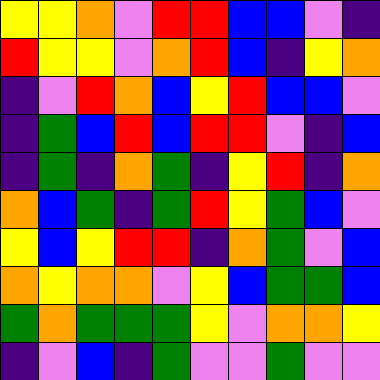[["yellow", "yellow", "orange", "violet", "red", "red", "blue", "blue", "violet", "indigo"], ["red", "yellow", "yellow", "violet", "orange", "red", "blue", "indigo", "yellow", "orange"], ["indigo", "violet", "red", "orange", "blue", "yellow", "red", "blue", "blue", "violet"], ["indigo", "green", "blue", "red", "blue", "red", "red", "violet", "indigo", "blue"], ["indigo", "green", "indigo", "orange", "green", "indigo", "yellow", "red", "indigo", "orange"], ["orange", "blue", "green", "indigo", "green", "red", "yellow", "green", "blue", "violet"], ["yellow", "blue", "yellow", "red", "red", "indigo", "orange", "green", "violet", "blue"], ["orange", "yellow", "orange", "orange", "violet", "yellow", "blue", "green", "green", "blue"], ["green", "orange", "green", "green", "green", "yellow", "violet", "orange", "orange", "yellow"], ["indigo", "violet", "blue", "indigo", "green", "violet", "violet", "green", "violet", "violet"]]